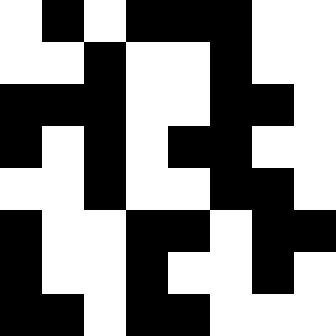[["white", "black", "white", "black", "black", "black", "white", "white"], ["white", "white", "black", "white", "white", "black", "white", "white"], ["black", "black", "black", "white", "white", "black", "black", "white"], ["black", "white", "black", "white", "black", "black", "white", "white"], ["white", "white", "black", "white", "white", "black", "black", "white"], ["black", "white", "white", "black", "black", "white", "black", "black"], ["black", "white", "white", "black", "white", "white", "black", "white"], ["black", "black", "white", "black", "black", "white", "white", "white"]]